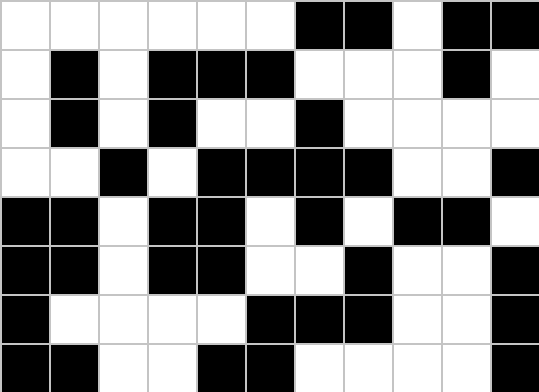[["white", "white", "white", "white", "white", "white", "black", "black", "white", "black", "black"], ["white", "black", "white", "black", "black", "black", "white", "white", "white", "black", "white"], ["white", "black", "white", "black", "white", "white", "black", "white", "white", "white", "white"], ["white", "white", "black", "white", "black", "black", "black", "black", "white", "white", "black"], ["black", "black", "white", "black", "black", "white", "black", "white", "black", "black", "white"], ["black", "black", "white", "black", "black", "white", "white", "black", "white", "white", "black"], ["black", "white", "white", "white", "white", "black", "black", "black", "white", "white", "black"], ["black", "black", "white", "white", "black", "black", "white", "white", "white", "white", "black"]]